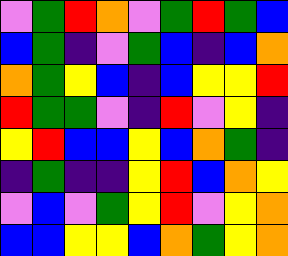[["violet", "green", "red", "orange", "violet", "green", "red", "green", "blue"], ["blue", "green", "indigo", "violet", "green", "blue", "indigo", "blue", "orange"], ["orange", "green", "yellow", "blue", "indigo", "blue", "yellow", "yellow", "red"], ["red", "green", "green", "violet", "indigo", "red", "violet", "yellow", "indigo"], ["yellow", "red", "blue", "blue", "yellow", "blue", "orange", "green", "indigo"], ["indigo", "green", "indigo", "indigo", "yellow", "red", "blue", "orange", "yellow"], ["violet", "blue", "violet", "green", "yellow", "red", "violet", "yellow", "orange"], ["blue", "blue", "yellow", "yellow", "blue", "orange", "green", "yellow", "orange"]]